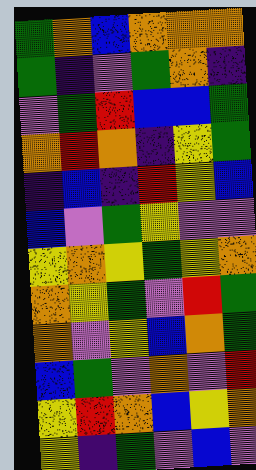[["green", "orange", "blue", "orange", "orange", "orange"], ["green", "indigo", "violet", "green", "orange", "indigo"], ["violet", "green", "red", "blue", "blue", "green"], ["orange", "red", "orange", "indigo", "yellow", "green"], ["indigo", "blue", "indigo", "red", "yellow", "blue"], ["blue", "violet", "green", "yellow", "violet", "violet"], ["yellow", "orange", "yellow", "green", "yellow", "orange"], ["orange", "yellow", "green", "violet", "red", "green"], ["orange", "violet", "yellow", "blue", "orange", "green"], ["blue", "green", "violet", "orange", "violet", "red"], ["yellow", "red", "orange", "blue", "yellow", "orange"], ["yellow", "indigo", "green", "violet", "blue", "violet"]]